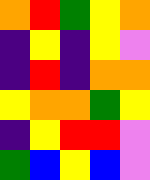[["orange", "red", "green", "yellow", "orange"], ["indigo", "yellow", "indigo", "yellow", "violet"], ["indigo", "red", "indigo", "orange", "orange"], ["yellow", "orange", "orange", "green", "yellow"], ["indigo", "yellow", "red", "red", "violet"], ["green", "blue", "yellow", "blue", "violet"]]